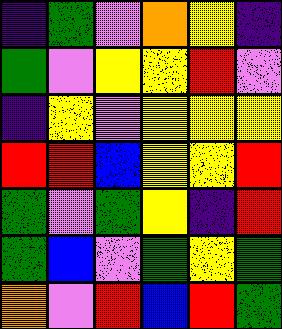[["indigo", "green", "violet", "orange", "yellow", "indigo"], ["green", "violet", "yellow", "yellow", "red", "violet"], ["indigo", "yellow", "violet", "yellow", "yellow", "yellow"], ["red", "red", "blue", "yellow", "yellow", "red"], ["green", "violet", "green", "yellow", "indigo", "red"], ["green", "blue", "violet", "green", "yellow", "green"], ["orange", "violet", "red", "blue", "red", "green"]]